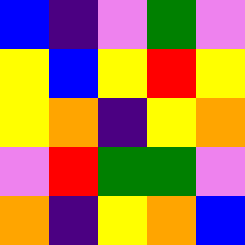[["blue", "indigo", "violet", "green", "violet"], ["yellow", "blue", "yellow", "red", "yellow"], ["yellow", "orange", "indigo", "yellow", "orange"], ["violet", "red", "green", "green", "violet"], ["orange", "indigo", "yellow", "orange", "blue"]]